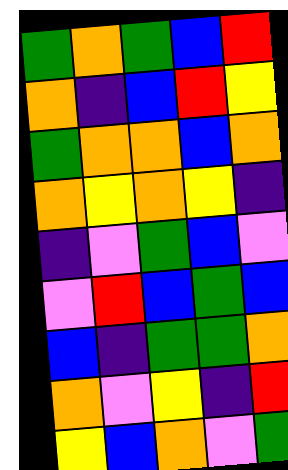[["green", "orange", "green", "blue", "red"], ["orange", "indigo", "blue", "red", "yellow"], ["green", "orange", "orange", "blue", "orange"], ["orange", "yellow", "orange", "yellow", "indigo"], ["indigo", "violet", "green", "blue", "violet"], ["violet", "red", "blue", "green", "blue"], ["blue", "indigo", "green", "green", "orange"], ["orange", "violet", "yellow", "indigo", "red"], ["yellow", "blue", "orange", "violet", "green"]]